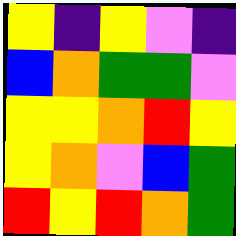[["yellow", "indigo", "yellow", "violet", "indigo"], ["blue", "orange", "green", "green", "violet"], ["yellow", "yellow", "orange", "red", "yellow"], ["yellow", "orange", "violet", "blue", "green"], ["red", "yellow", "red", "orange", "green"]]